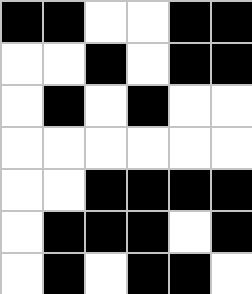[["black", "black", "white", "white", "black", "black"], ["white", "white", "black", "white", "black", "black"], ["white", "black", "white", "black", "white", "white"], ["white", "white", "white", "white", "white", "white"], ["white", "white", "black", "black", "black", "black"], ["white", "black", "black", "black", "white", "black"], ["white", "black", "white", "black", "black", "white"]]